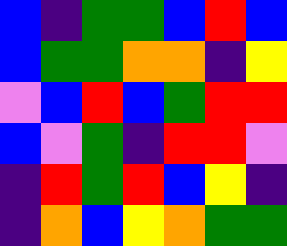[["blue", "indigo", "green", "green", "blue", "red", "blue"], ["blue", "green", "green", "orange", "orange", "indigo", "yellow"], ["violet", "blue", "red", "blue", "green", "red", "red"], ["blue", "violet", "green", "indigo", "red", "red", "violet"], ["indigo", "red", "green", "red", "blue", "yellow", "indigo"], ["indigo", "orange", "blue", "yellow", "orange", "green", "green"]]